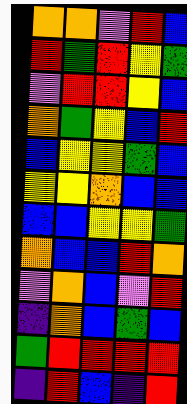[["orange", "orange", "violet", "red", "blue"], ["red", "green", "red", "yellow", "green"], ["violet", "red", "red", "yellow", "blue"], ["orange", "green", "yellow", "blue", "red"], ["blue", "yellow", "yellow", "green", "blue"], ["yellow", "yellow", "orange", "blue", "blue"], ["blue", "blue", "yellow", "yellow", "green"], ["orange", "blue", "blue", "red", "orange"], ["violet", "orange", "blue", "violet", "red"], ["indigo", "orange", "blue", "green", "blue"], ["green", "red", "red", "red", "red"], ["indigo", "red", "blue", "indigo", "red"]]